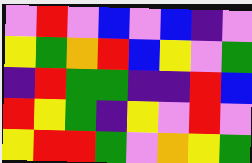[["violet", "red", "violet", "blue", "violet", "blue", "indigo", "violet"], ["yellow", "green", "orange", "red", "blue", "yellow", "violet", "green"], ["indigo", "red", "green", "green", "indigo", "indigo", "red", "blue"], ["red", "yellow", "green", "indigo", "yellow", "violet", "red", "violet"], ["yellow", "red", "red", "green", "violet", "orange", "yellow", "green"]]